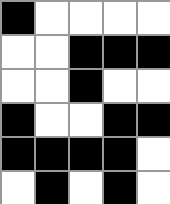[["black", "white", "white", "white", "white"], ["white", "white", "black", "black", "black"], ["white", "white", "black", "white", "white"], ["black", "white", "white", "black", "black"], ["black", "black", "black", "black", "white"], ["white", "black", "white", "black", "white"]]